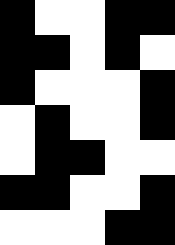[["black", "white", "white", "black", "black"], ["black", "black", "white", "black", "white"], ["black", "white", "white", "white", "black"], ["white", "black", "white", "white", "black"], ["white", "black", "black", "white", "white"], ["black", "black", "white", "white", "black"], ["white", "white", "white", "black", "black"]]